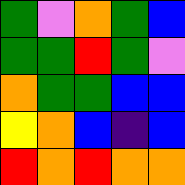[["green", "violet", "orange", "green", "blue"], ["green", "green", "red", "green", "violet"], ["orange", "green", "green", "blue", "blue"], ["yellow", "orange", "blue", "indigo", "blue"], ["red", "orange", "red", "orange", "orange"]]